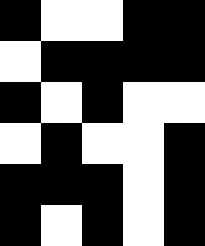[["black", "white", "white", "black", "black"], ["white", "black", "black", "black", "black"], ["black", "white", "black", "white", "white"], ["white", "black", "white", "white", "black"], ["black", "black", "black", "white", "black"], ["black", "white", "black", "white", "black"]]